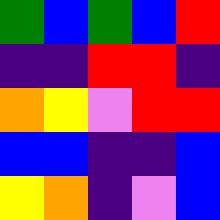[["green", "blue", "green", "blue", "red"], ["indigo", "indigo", "red", "red", "indigo"], ["orange", "yellow", "violet", "red", "red"], ["blue", "blue", "indigo", "indigo", "blue"], ["yellow", "orange", "indigo", "violet", "blue"]]